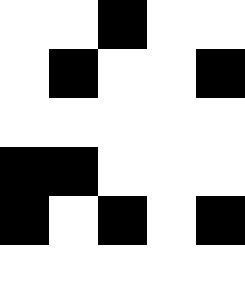[["white", "white", "black", "white", "white"], ["white", "black", "white", "white", "black"], ["white", "white", "white", "white", "white"], ["black", "black", "white", "white", "white"], ["black", "white", "black", "white", "black"], ["white", "white", "white", "white", "white"]]